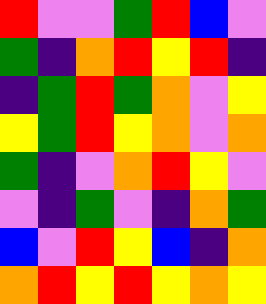[["red", "violet", "violet", "green", "red", "blue", "violet"], ["green", "indigo", "orange", "red", "yellow", "red", "indigo"], ["indigo", "green", "red", "green", "orange", "violet", "yellow"], ["yellow", "green", "red", "yellow", "orange", "violet", "orange"], ["green", "indigo", "violet", "orange", "red", "yellow", "violet"], ["violet", "indigo", "green", "violet", "indigo", "orange", "green"], ["blue", "violet", "red", "yellow", "blue", "indigo", "orange"], ["orange", "red", "yellow", "red", "yellow", "orange", "yellow"]]